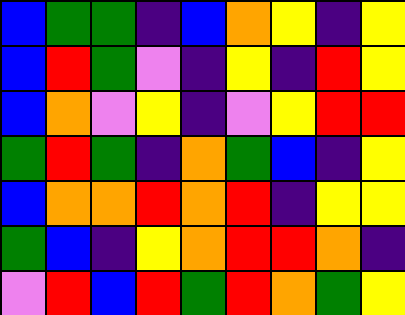[["blue", "green", "green", "indigo", "blue", "orange", "yellow", "indigo", "yellow"], ["blue", "red", "green", "violet", "indigo", "yellow", "indigo", "red", "yellow"], ["blue", "orange", "violet", "yellow", "indigo", "violet", "yellow", "red", "red"], ["green", "red", "green", "indigo", "orange", "green", "blue", "indigo", "yellow"], ["blue", "orange", "orange", "red", "orange", "red", "indigo", "yellow", "yellow"], ["green", "blue", "indigo", "yellow", "orange", "red", "red", "orange", "indigo"], ["violet", "red", "blue", "red", "green", "red", "orange", "green", "yellow"]]